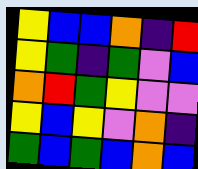[["yellow", "blue", "blue", "orange", "indigo", "red"], ["yellow", "green", "indigo", "green", "violet", "blue"], ["orange", "red", "green", "yellow", "violet", "violet"], ["yellow", "blue", "yellow", "violet", "orange", "indigo"], ["green", "blue", "green", "blue", "orange", "blue"]]